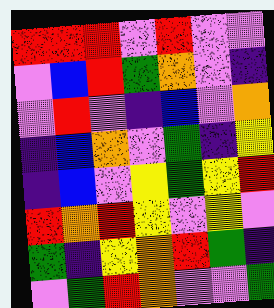[["red", "red", "red", "violet", "red", "violet", "violet"], ["violet", "blue", "red", "green", "orange", "violet", "indigo"], ["violet", "red", "violet", "indigo", "blue", "violet", "orange"], ["indigo", "blue", "orange", "violet", "green", "indigo", "yellow"], ["indigo", "blue", "violet", "yellow", "green", "yellow", "red"], ["red", "orange", "red", "yellow", "violet", "yellow", "violet"], ["green", "indigo", "yellow", "orange", "red", "green", "indigo"], ["violet", "green", "red", "orange", "violet", "violet", "green"]]